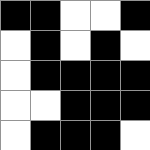[["black", "black", "white", "white", "black"], ["white", "black", "white", "black", "white"], ["white", "black", "black", "black", "black"], ["white", "white", "black", "black", "black"], ["white", "black", "black", "black", "white"]]